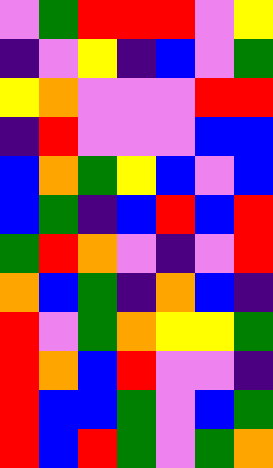[["violet", "green", "red", "red", "red", "violet", "yellow"], ["indigo", "violet", "yellow", "indigo", "blue", "violet", "green"], ["yellow", "orange", "violet", "violet", "violet", "red", "red"], ["indigo", "red", "violet", "violet", "violet", "blue", "blue"], ["blue", "orange", "green", "yellow", "blue", "violet", "blue"], ["blue", "green", "indigo", "blue", "red", "blue", "red"], ["green", "red", "orange", "violet", "indigo", "violet", "red"], ["orange", "blue", "green", "indigo", "orange", "blue", "indigo"], ["red", "violet", "green", "orange", "yellow", "yellow", "green"], ["red", "orange", "blue", "red", "violet", "violet", "indigo"], ["red", "blue", "blue", "green", "violet", "blue", "green"], ["red", "blue", "red", "green", "violet", "green", "orange"]]